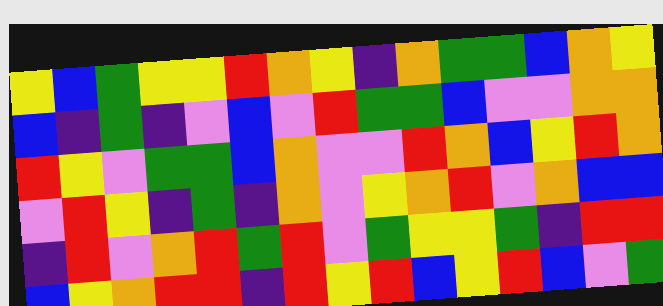[["yellow", "blue", "green", "yellow", "yellow", "red", "orange", "yellow", "indigo", "orange", "green", "green", "blue", "orange", "yellow"], ["blue", "indigo", "green", "indigo", "violet", "blue", "violet", "red", "green", "green", "blue", "violet", "violet", "orange", "orange"], ["red", "yellow", "violet", "green", "green", "blue", "orange", "violet", "violet", "red", "orange", "blue", "yellow", "red", "orange"], ["violet", "red", "yellow", "indigo", "green", "indigo", "orange", "violet", "yellow", "orange", "red", "violet", "orange", "blue", "blue"], ["indigo", "red", "violet", "orange", "red", "green", "red", "violet", "green", "yellow", "yellow", "green", "indigo", "red", "red"], ["blue", "yellow", "orange", "red", "red", "indigo", "red", "yellow", "red", "blue", "yellow", "red", "blue", "violet", "green"]]